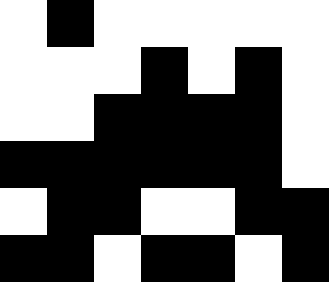[["white", "black", "white", "white", "white", "white", "white"], ["white", "white", "white", "black", "white", "black", "white"], ["white", "white", "black", "black", "black", "black", "white"], ["black", "black", "black", "black", "black", "black", "white"], ["white", "black", "black", "white", "white", "black", "black"], ["black", "black", "white", "black", "black", "white", "black"]]